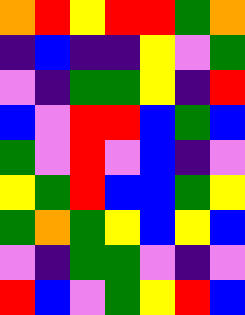[["orange", "red", "yellow", "red", "red", "green", "orange"], ["indigo", "blue", "indigo", "indigo", "yellow", "violet", "green"], ["violet", "indigo", "green", "green", "yellow", "indigo", "red"], ["blue", "violet", "red", "red", "blue", "green", "blue"], ["green", "violet", "red", "violet", "blue", "indigo", "violet"], ["yellow", "green", "red", "blue", "blue", "green", "yellow"], ["green", "orange", "green", "yellow", "blue", "yellow", "blue"], ["violet", "indigo", "green", "green", "violet", "indigo", "violet"], ["red", "blue", "violet", "green", "yellow", "red", "blue"]]